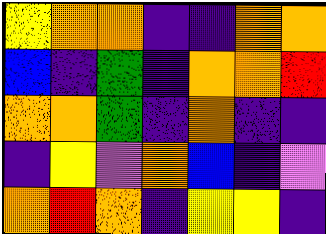[["yellow", "orange", "orange", "indigo", "indigo", "orange", "orange"], ["blue", "indigo", "green", "indigo", "orange", "orange", "red"], ["orange", "orange", "green", "indigo", "orange", "indigo", "indigo"], ["indigo", "yellow", "violet", "orange", "blue", "indigo", "violet"], ["orange", "red", "orange", "indigo", "yellow", "yellow", "indigo"]]